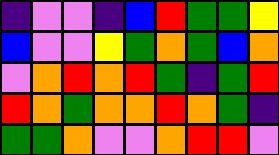[["indigo", "violet", "violet", "indigo", "blue", "red", "green", "green", "yellow"], ["blue", "violet", "violet", "yellow", "green", "orange", "green", "blue", "orange"], ["violet", "orange", "red", "orange", "red", "green", "indigo", "green", "red"], ["red", "orange", "green", "orange", "orange", "red", "orange", "green", "indigo"], ["green", "green", "orange", "violet", "violet", "orange", "red", "red", "violet"]]